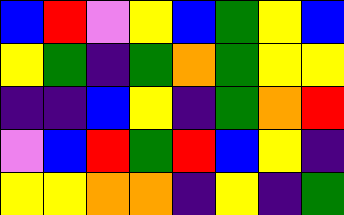[["blue", "red", "violet", "yellow", "blue", "green", "yellow", "blue"], ["yellow", "green", "indigo", "green", "orange", "green", "yellow", "yellow"], ["indigo", "indigo", "blue", "yellow", "indigo", "green", "orange", "red"], ["violet", "blue", "red", "green", "red", "blue", "yellow", "indigo"], ["yellow", "yellow", "orange", "orange", "indigo", "yellow", "indigo", "green"]]